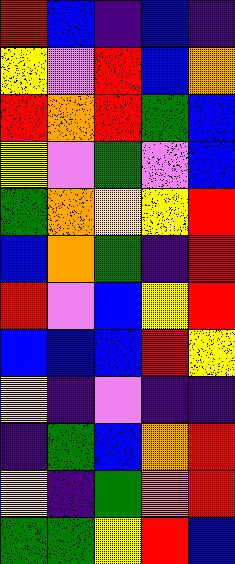[["red", "blue", "indigo", "blue", "indigo"], ["yellow", "violet", "red", "blue", "orange"], ["red", "orange", "red", "green", "blue"], ["yellow", "violet", "green", "violet", "blue"], ["green", "orange", "yellow", "yellow", "red"], ["blue", "orange", "green", "indigo", "red"], ["red", "violet", "blue", "yellow", "red"], ["blue", "blue", "blue", "red", "yellow"], ["yellow", "indigo", "violet", "indigo", "indigo"], ["indigo", "green", "blue", "orange", "red"], ["yellow", "indigo", "green", "orange", "red"], ["green", "green", "yellow", "red", "blue"]]